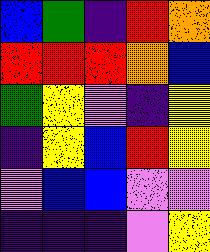[["blue", "green", "indigo", "red", "orange"], ["red", "red", "red", "orange", "blue"], ["green", "yellow", "violet", "indigo", "yellow"], ["indigo", "yellow", "blue", "red", "yellow"], ["violet", "blue", "blue", "violet", "violet"], ["indigo", "indigo", "indigo", "violet", "yellow"]]